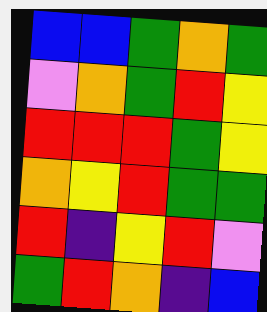[["blue", "blue", "green", "orange", "green"], ["violet", "orange", "green", "red", "yellow"], ["red", "red", "red", "green", "yellow"], ["orange", "yellow", "red", "green", "green"], ["red", "indigo", "yellow", "red", "violet"], ["green", "red", "orange", "indigo", "blue"]]